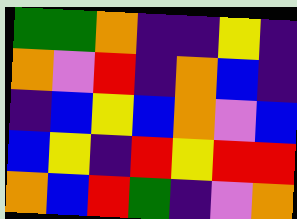[["green", "green", "orange", "indigo", "indigo", "yellow", "indigo"], ["orange", "violet", "red", "indigo", "orange", "blue", "indigo"], ["indigo", "blue", "yellow", "blue", "orange", "violet", "blue"], ["blue", "yellow", "indigo", "red", "yellow", "red", "red"], ["orange", "blue", "red", "green", "indigo", "violet", "orange"]]